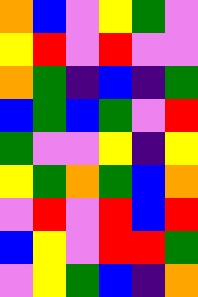[["orange", "blue", "violet", "yellow", "green", "violet"], ["yellow", "red", "violet", "red", "violet", "violet"], ["orange", "green", "indigo", "blue", "indigo", "green"], ["blue", "green", "blue", "green", "violet", "red"], ["green", "violet", "violet", "yellow", "indigo", "yellow"], ["yellow", "green", "orange", "green", "blue", "orange"], ["violet", "red", "violet", "red", "blue", "red"], ["blue", "yellow", "violet", "red", "red", "green"], ["violet", "yellow", "green", "blue", "indigo", "orange"]]